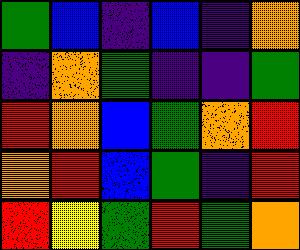[["green", "blue", "indigo", "blue", "indigo", "orange"], ["indigo", "orange", "green", "indigo", "indigo", "green"], ["red", "orange", "blue", "green", "orange", "red"], ["orange", "red", "blue", "green", "indigo", "red"], ["red", "yellow", "green", "red", "green", "orange"]]